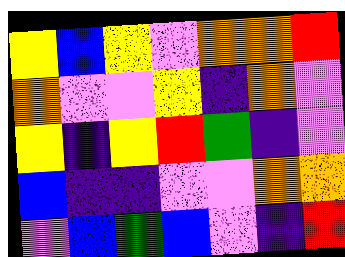[["yellow", "blue", "yellow", "violet", "orange", "orange", "red"], ["orange", "violet", "violet", "yellow", "indigo", "orange", "violet"], ["yellow", "indigo", "yellow", "red", "green", "indigo", "violet"], ["blue", "indigo", "indigo", "violet", "violet", "orange", "orange"], ["violet", "blue", "green", "blue", "violet", "indigo", "red"]]